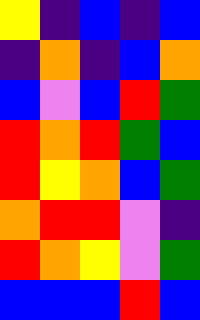[["yellow", "indigo", "blue", "indigo", "blue"], ["indigo", "orange", "indigo", "blue", "orange"], ["blue", "violet", "blue", "red", "green"], ["red", "orange", "red", "green", "blue"], ["red", "yellow", "orange", "blue", "green"], ["orange", "red", "red", "violet", "indigo"], ["red", "orange", "yellow", "violet", "green"], ["blue", "blue", "blue", "red", "blue"]]